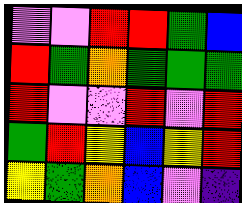[["violet", "violet", "red", "red", "green", "blue"], ["red", "green", "orange", "green", "green", "green"], ["red", "violet", "violet", "red", "violet", "red"], ["green", "red", "yellow", "blue", "yellow", "red"], ["yellow", "green", "orange", "blue", "violet", "indigo"]]